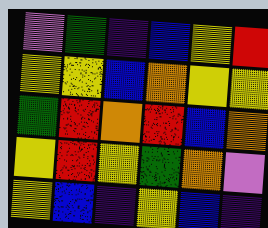[["violet", "green", "indigo", "blue", "yellow", "red"], ["yellow", "yellow", "blue", "orange", "yellow", "yellow"], ["green", "red", "orange", "red", "blue", "orange"], ["yellow", "red", "yellow", "green", "orange", "violet"], ["yellow", "blue", "indigo", "yellow", "blue", "indigo"]]